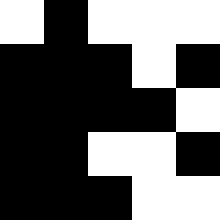[["white", "black", "white", "white", "white"], ["black", "black", "black", "white", "black"], ["black", "black", "black", "black", "white"], ["black", "black", "white", "white", "black"], ["black", "black", "black", "white", "white"]]